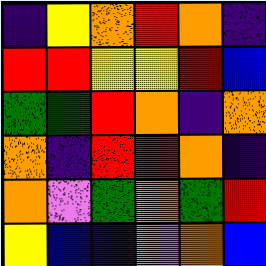[["indigo", "yellow", "orange", "red", "orange", "indigo"], ["red", "red", "yellow", "yellow", "red", "blue"], ["green", "green", "red", "orange", "indigo", "orange"], ["orange", "indigo", "red", "red", "orange", "indigo"], ["orange", "violet", "green", "orange", "green", "red"], ["yellow", "blue", "blue", "violet", "orange", "blue"]]